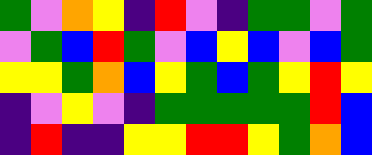[["green", "violet", "orange", "yellow", "indigo", "red", "violet", "indigo", "green", "green", "violet", "green"], ["violet", "green", "blue", "red", "green", "violet", "blue", "yellow", "blue", "violet", "blue", "green"], ["yellow", "yellow", "green", "orange", "blue", "yellow", "green", "blue", "green", "yellow", "red", "yellow"], ["indigo", "violet", "yellow", "violet", "indigo", "green", "green", "green", "green", "green", "red", "blue"], ["indigo", "red", "indigo", "indigo", "yellow", "yellow", "red", "red", "yellow", "green", "orange", "blue"]]